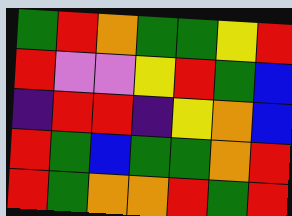[["green", "red", "orange", "green", "green", "yellow", "red"], ["red", "violet", "violet", "yellow", "red", "green", "blue"], ["indigo", "red", "red", "indigo", "yellow", "orange", "blue"], ["red", "green", "blue", "green", "green", "orange", "red"], ["red", "green", "orange", "orange", "red", "green", "red"]]